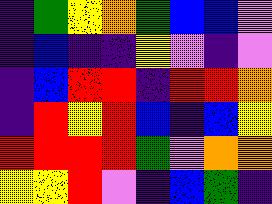[["indigo", "green", "yellow", "orange", "green", "blue", "blue", "violet"], ["indigo", "blue", "indigo", "indigo", "yellow", "violet", "indigo", "violet"], ["indigo", "blue", "red", "red", "indigo", "red", "red", "orange"], ["indigo", "red", "yellow", "red", "blue", "indigo", "blue", "yellow"], ["red", "red", "red", "red", "green", "violet", "orange", "orange"], ["yellow", "yellow", "red", "violet", "indigo", "blue", "green", "indigo"]]